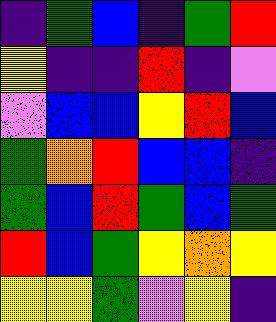[["indigo", "green", "blue", "indigo", "green", "red"], ["yellow", "indigo", "indigo", "red", "indigo", "violet"], ["violet", "blue", "blue", "yellow", "red", "blue"], ["green", "orange", "red", "blue", "blue", "indigo"], ["green", "blue", "red", "green", "blue", "green"], ["red", "blue", "green", "yellow", "orange", "yellow"], ["yellow", "yellow", "green", "violet", "yellow", "indigo"]]